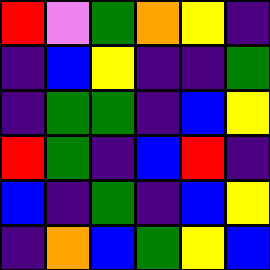[["red", "violet", "green", "orange", "yellow", "indigo"], ["indigo", "blue", "yellow", "indigo", "indigo", "green"], ["indigo", "green", "green", "indigo", "blue", "yellow"], ["red", "green", "indigo", "blue", "red", "indigo"], ["blue", "indigo", "green", "indigo", "blue", "yellow"], ["indigo", "orange", "blue", "green", "yellow", "blue"]]